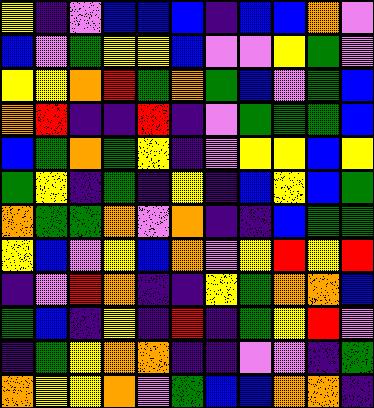[["yellow", "indigo", "violet", "blue", "blue", "blue", "indigo", "blue", "blue", "orange", "violet"], ["blue", "violet", "green", "yellow", "yellow", "blue", "violet", "violet", "yellow", "green", "violet"], ["yellow", "yellow", "orange", "red", "green", "orange", "green", "blue", "violet", "green", "blue"], ["orange", "red", "indigo", "indigo", "red", "indigo", "violet", "green", "green", "green", "blue"], ["blue", "green", "orange", "green", "yellow", "indigo", "violet", "yellow", "yellow", "blue", "yellow"], ["green", "yellow", "indigo", "green", "indigo", "yellow", "indigo", "blue", "yellow", "blue", "green"], ["orange", "green", "green", "orange", "violet", "orange", "indigo", "indigo", "blue", "green", "green"], ["yellow", "blue", "violet", "yellow", "blue", "orange", "violet", "yellow", "red", "yellow", "red"], ["indigo", "violet", "red", "orange", "indigo", "indigo", "yellow", "green", "orange", "orange", "blue"], ["green", "blue", "indigo", "yellow", "indigo", "red", "indigo", "green", "yellow", "red", "violet"], ["indigo", "green", "yellow", "orange", "orange", "indigo", "indigo", "violet", "violet", "indigo", "green"], ["orange", "yellow", "yellow", "orange", "violet", "green", "blue", "blue", "orange", "orange", "indigo"]]